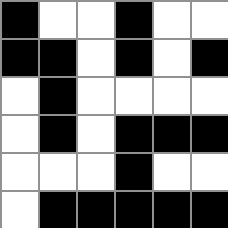[["black", "white", "white", "black", "white", "white"], ["black", "black", "white", "black", "white", "black"], ["white", "black", "white", "white", "white", "white"], ["white", "black", "white", "black", "black", "black"], ["white", "white", "white", "black", "white", "white"], ["white", "black", "black", "black", "black", "black"]]